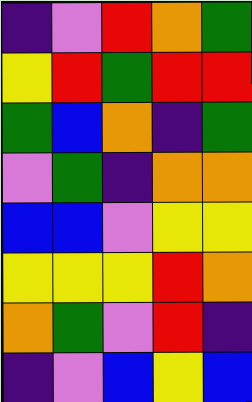[["indigo", "violet", "red", "orange", "green"], ["yellow", "red", "green", "red", "red"], ["green", "blue", "orange", "indigo", "green"], ["violet", "green", "indigo", "orange", "orange"], ["blue", "blue", "violet", "yellow", "yellow"], ["yellow", "yellow", "yellow", "red", "orange"], ["orange", "green", "violet", "red", "indigo"], ["indigo", "violet", "blue", "yellow", "blue"]]